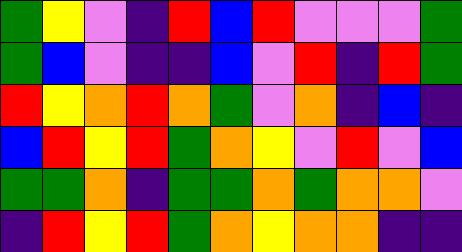[["green", "yellow", "violet", "indigo", "red", "blue", "red", "violet", "violet", "violet", "green"], ["green", "blue", "violet", "indigo", "indigo", "blue", "violet", "red", "indigo", "red", "green"], ["red", "yellow", "orange", "red", "orange", "green", "violet", "orange", "indigo", "blue", "indigo"], ["blue", "red", "yellow", "red", "green", "orange", "yellow", "violet", "red", "violet", "blue"], ["green", "green", "orange", "indigo", "green", "green", "orange", "green", "orange", "orange", "violet"], ["indigo", "red", "yellow", "red", "green", "orange", "yellow", "orange", "orange", "indigo", "indigo"]]